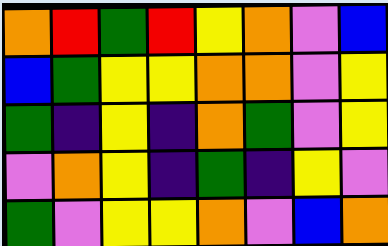[["orange", "red", "green", "red", "yellow", "orange", "violet", "blue"], ["blue", "green", "yellow", "yellow", "orange", "orange", "violet", "yellow"], ["green", "indigo", "yellow", "indigo", "orange", "green", "violet", "yellow"], ["violet", "orange", "yellow", "indigo", "green", "indigo", "yellow", "violet"], ["green", "violet", "yellow", "yellow", "orange", "violet", "blue", "orange"]]